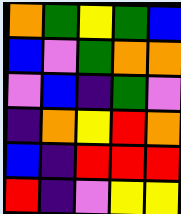[["orange", "green", "yellow", "green", "blue"], ["blue", "violet", "green", "orange", "orange"], ["violet", "blue", "indigo", "green", "violet"], ["indigo", "orange", "yellow", "red", "orange"], ["blue", "indigo", "red", "red", "red"], ["red", "indigo", "violet", "yellow", "yellow"]]